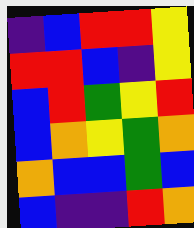[["indigo", "blue", "red", "red", "yellow"], ["red", "red", "blue", "indigo", "yellow"], ["blue", "red", "green", "yellow", "red"], ["blue", "orange", "yellow", "green", "orange"], ["orange", "blue", "blue", "green", "blue"], ["blue", "indigo", "indigo", "red", "orange"]]